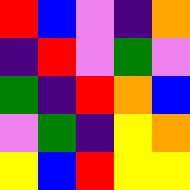[["red", "blue", "violet", "indigo", "orange"], ["indigo", "red", "violet", "green", "violet"], ["green", "indigo", "red", "orange", "blue"], ["violet", "green", "indigo", "yellow", "orange"], ["yellow", "blue", "red", "yellow", "yellow"]]